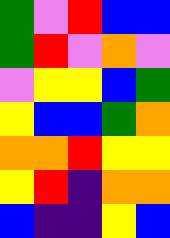[["green", "violet", "red", "blue", "blue"], ["green", "red", "violet", "orange", "violet"], ["violet", "yellow", "yellow", "blue", "green"], ["yellow", "blue", "blue", "green", "orange"], ["orange", "orange", "red", "yellow", "yellow"], ["yellow", "red", "indigo", "orange", "orange"], ["blue", "indigo", "indigo", "yellow", "blue"]]